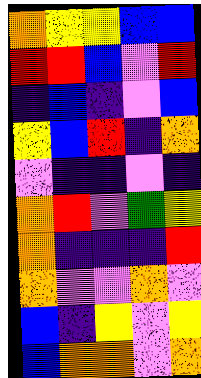[["orange", "yellow", "yellow", "blue", "blue"], ["red", "red", "blue", "violet", "red"], ["indigo", "blue", "indigo", "violet", "blue"], ["yellow", "blue", "red", "indigo", "orange"], ["violet", "indigo", "indigo", "violet", "indigo"], ["orange", "red", "violet", "green", "yellow"], ["orange", "indigo", "indigo", "indigo", "red"], ["orange", "violet", "violet", "orange", "violet"], ["blue", "indigo", "yellow", "violet", "yellow"], ["blue", "orange", "orange", "violet", "orange"]]